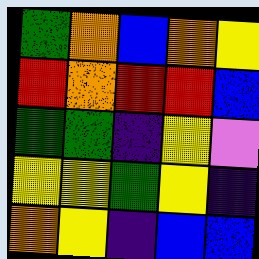[["green", "orange", "blue", "orange", "yellow"], ["red", "orange", "red", "red", "blue"], ["green", "green", "indigo", "yellow", "violet"], ["yellow", "yellow", "green", "yellow", "indigo"], ["orange", "yellow", "indigo", "blue", "blue"]]